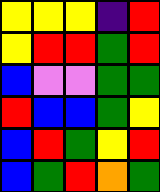[["yellow", "yellow", "yellow", "indigo", "red"], ["yellow", "red", "red", "green", "red"], ["blue", "violet", "violet", "green", "green"], ["red", "blue", "blue", "green", "yellow"], ["blue", "red", "green", "yellow", "red"], ["blue", "green", "red", "orange", "green"]]